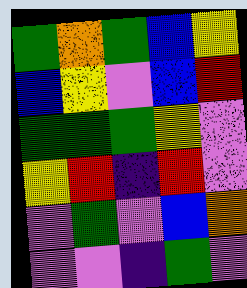[["green", "orange", "green", "blue", "yellow"], ["blue", "yellow", "violet", "blue", "red"], ["green", "green", "green", "yellow", "violet"], ["yellow", "red", "indigo", "red", "violet"], ["violet", "green", "violet", "blue", "orange"], ["violet", "violet", "indigo", "green", "violet"]]